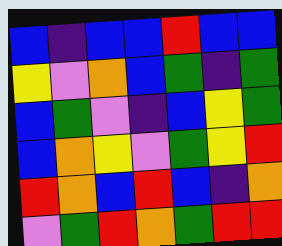[["blue", "indigo", "blue", "blue", "red", "blue", "blue"], ["yellow", "violet", "orange", "blue", "green", "indigo", "green"], ["blue", "green", "violet", "indigo", "blue", "yellow", "green"], ["blue", "orange", "yellow", "violet", "green", "yellow", "red"], ["red", "orange", "blue", "red", "blue", "indigo", "orange"], ["violet", "green", "red", "orange", "green", "red", "red"]]